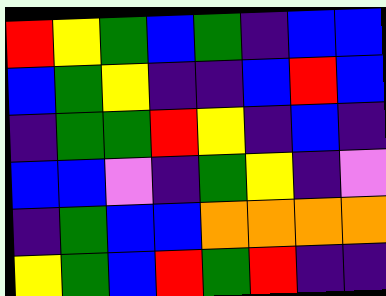[["red", "yellow", "green", "blue", "green", "indigo", "blue", "blue"], ["blue", "green", "yellow", "indigo", "indigo", "blue", "red", "blue"], ["indigo", "green", "green", "red", "yellow", "indigo", "blue", "indigo"], ["blue", "blue", "violet", "indigo", "green", "yellow", "indigo", "violet"], ["indigo", "green", "blue", "blue", "orange", "orange", "orange", "orange"], ["yellow", "green", "blue", "red", "green", "red", "indigo", "indigo"]]